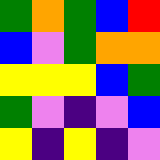[["green", "orange", "green", "blue", "red"], ["blue", "violet", "green", "orange", "orange"], ["yellow", "yellow", "yellow", "blue", "green"], ["green", "violet", "indigo", "violet", "blue"], ["yellow", "indigo", "yellow", "indigo", "violet"]]